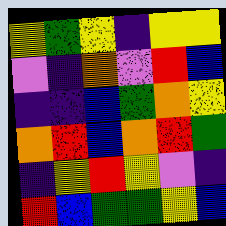[["yellow", "green", "yellow", "indigo", "yellow", "yellow"], ["violet", "indigo", "orange", "violet", "red", "blue"], ["indigo", "indigo", "blue", "green", "orange", "yellow"], ["orange", "red", "blue", "orange", "red", "green"], ["indigo", "yellow", "red", "yellow", "violet", "indigo"], ["red", "blue", "green", "green", "yellow", "blue"]]